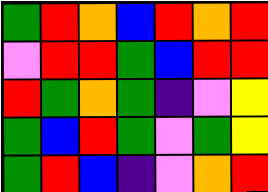[["green", "red", "orange", "blue", "red", "orange", "red"], ["violet", "red", "red", "green", "blue", "red", "red"], ["red", "green", "orange", "green", "indigo", "violet", "yellow"], ["green", "blue", "red", "green", "violet", "green", "yellow"], ["green", "red", "blue", "indigo", "violet", "orange", "red"]]